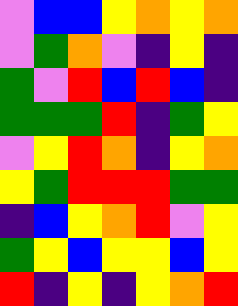[["violet", "blue", "blue", "yellow", "orange", "yellow", "orange"], ["violet", "green", "orange", "violet", "indigo", "yellow", "indigo"], ["green", "violet", "red", "blue", "red", "blue", "indigo"], ["green", "green", "green", "red", "indigo", "green", "yellow"], ["violet", "yellow", "red", "orange", "indigo", "yellow", "orange"], ["yellow", "green", "red", "red", "red", "green", "green"], ["indigo", "blue", "yellow", "orange", "red", "violet", "yellow"], ["green", "yellow", "blue", "yellow", "yellow", "blue", "yellow"], ["red", "indigo", "yellow", "indigo", "yellow", "orange", "red"]]